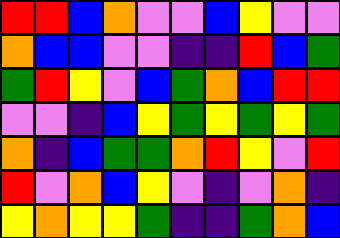[["red", "red", "blue", "orange", "violet", "violet", "blue", "yellow", "violet", "violet"], ["orange", "blue", "blue", "violet", "violet", "indigo", "indigo", "red", "blue", "green"], ["green", "red", "yellow", "violet", "blue", "green", "orange", "blue", "red", "red"], ["violet", "violet", "indigo", "blue", "yellow", "green", "yellow", "green", "yellow", "green"], ["orange", "indigo", "blue", "green", "green", "orange", "red", "yellow", "violet", "red"], ["red", "violet", "orange", "blue", "yellow", "violet", "indigo", "violet", "orange", "indigo"], ["yellow", "orange", "yellow", "yellow", "green", "indigo", "indigo", "green", "orange", "blue"]]